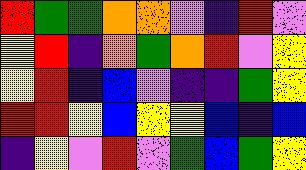[["red", "green", "green", "orange", "orange", "violet", "indigo", "red", "violet"], ["yellow", "red", "indigo", "orange", "green", "orange", "red", "violet", "yellow"], ["yellow", "red", "indigo", "blue", "violet", "indigo", "indigo", "green", "yellow"], ["red", "red", "yellow", "blue", "yellow", "yellow", "blue", "indigo", "blue"], ["indigo", "yellow", "violet", "red", "violet", "green", "blue", "green", "yellow"]]